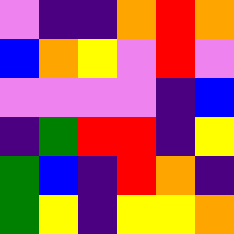[["violet", "indigo", "indigo", "orange", "red", "orange"], ["blue", "orange", "yellow", "violet", "red", "violet"], ["violet", "violet", "violet", "violet", "indigo", "blue"], ["indigo", "green", "red", "red", "indigo", "yellow"], ["green", "blue", "indigo", "red", "orange", "indigo"], ["green", "yellow", "indigo", "yellow", "yellow", "orange"]]